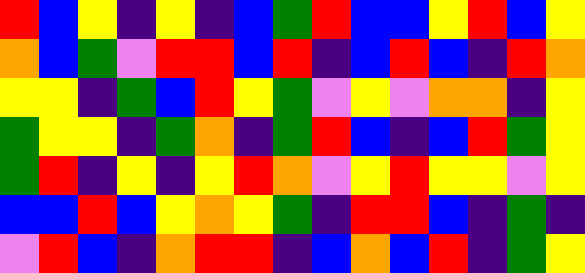[["red", "blue", "yellow", "indigo", "yellow", "indigo", "blue", "green", "red", "blue", "blue", "yellow", "red", "blue", "yellow"], ["orange", "blue", "green", "violet", "red", "red", "blue", "red", "indigo", "blue", "red", "blue", "indigo", "red", "orange"], ["yellow", "yellow", "indigo", "green", "blue", "red", "yellow", "green", "violet", "yellow", "violet", "orange", "orange", "indigo", "yellow"], ["green", "yellow", "yellow", "indigo", "green", "orange", "indigo", "green", "red", "blue", "indigo", "blue", "red", "green", "yellow"], ["green", "red", "indigo", "yellow", "indigo", "yellow", "red", "orange", "violet", "yellow", "red", "yellow", "yellow", "violet", "yellow"], ["blue", "blue", "red", "blue", "yellow", "orange", "yellow", "green", "indigo", "red", "red", "blue", "indigo", "green", "indigo"], ["violet", "red", "blue", "indigo", "orange", "red", "red", "indigo", "blue", "orange", "blue", "red", "indigo", "green", "yellow"]]